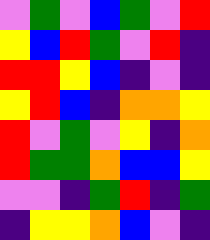[["violet", "green", "violet", "blue", "green", "violet", "red"], ["yellow", "blue", "red", "green", "violet", "red", "indigo"], ["red", "red", "yellow", "blue", "indigo", "violet", "indigo"], ["yellow", "red", "blue", "indigo", "orange", "orange", "yellow"], ["red", "violet", "green", "violet", "yellow", "indigo", "orange"], ["red", "green", "green", "orange", "blue", "blue", "yellow"], ["violet", "violet", "indigo", "green", "red", "indigo", "green"], ["indigo", "yellow", "yellow", "orange", "blue", "violet", "indigo"]]